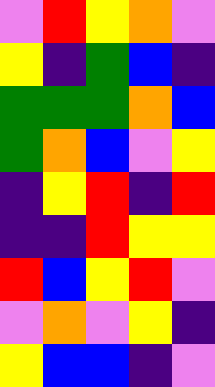[["violet", "red", "yellow", "orange", "violet"], ["yellow", "indigo", "green", "blue", "indigo"], ["green", "green", "green", "orange", "blue"], ["green", "orange", "blue", "violet", "yellow"], ["indigo", "yellow", "red", "indigo", "red"], ["indigo", "indigo", "red", "yellow", "yellow"], ["red", "blue", "yellow", "red", "violet"], ["violet", "orange", "violet", "yellow", "indigo"], ["yellow", "blue", "blue", "indigo", "violet"]]